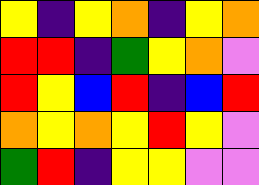[["yellow", "indigo", "yellow", "orange", "indigo", "yellow", "orange"], ["red", "red", "indigo", "green", "yellow", "orange", "violet"], ["red", "yellow", "blue", "red", "indigo", "blue", "red"], ["orange", "yellow", "orange", "yellow", "red", "yellow", "violet"], ["green", "red", "indigo", "yellow", "yellow", "violet", "violet"]]